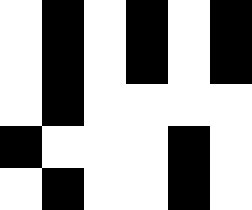[["white", "black", "white", "black", "white", "black"], ["white", "black", "white", "black", "white", "black"], ["white", "black", "white", "white", "white", "white"], ["black", "white", "white", "white", "black", "white"], ["white", "black", "white", "white", "black", "white"]]